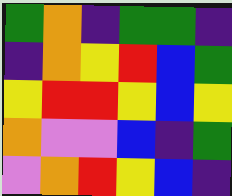[["green", "orange", "indigo", "green", "green", "indigo"], ["indigo", "orange", "yellow", "red", "blue", "green"], ["yellow", "red", "red", "yellow", "blue", "yellow"], ["orange", "violet", "violet", "blue", "indigo", "green"], ["violet", "orange", "red", "yellow", "blue", "indigo"]]